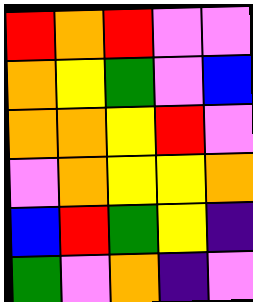[["red", "orange", "red", "violet", "violet"], ["orange", "yellow", "green", "violet", "blue"], ["orange", "orange", "yellow", "red", "violet"], ["violet", "orange", "yellow", "yellow", "orange"], ["blue", "red", "green", "yellow", "indigo"], ["green", "violet", "orange", "indigo", "violet"]]